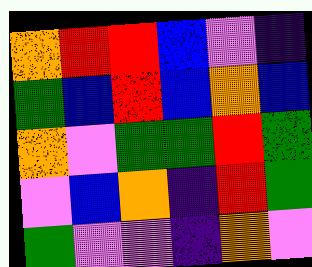[["orange", "red", "red", "blue", "violet", "indigo"], ["green", "blue", "red", "blue", "orange", "blue"], ["orange", "violet", "green", "green", "red", "green"], ["violet", "blue", "orange", "indigo", "red", "green"], ["green", "violet", "violet", "indigo", "orange", "violet"]]